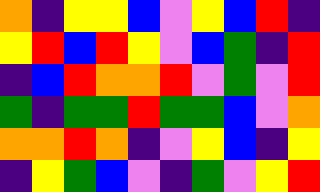[["orange", "indigo", "yellow", "yellow", "blue", "violet", "yellow", "blue", "red", "indigo"], ["yellow", "red", "blue", "red", "yellow", "violet", "blue", "green", "indigo", "red"], ["indigo", "blue", "red", "orange", "orange", "red", "violet", "green", "violet", "red"], ["green", "indigo", "green", "green", "red", "green", "green", "blue", "violet", "orange"], ["orange", "orange", "red", "orange", "indigo", "violet", "yellow", "blue", "indigo", "yellow"], ["indigo", "yellow", "green", "blue", "violet", "indigo", "green", "violet", "yellow", "red"]]